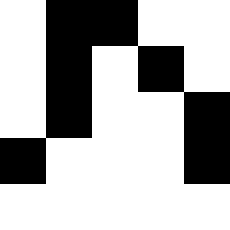[["white", "black", "black", "white", "white"], ["white", "black", "white", "black", "white"], ["white", "black", "white", "white", "black"], ["black", "white", "white", "white", "black"], ["white", "white", "white", "white", "white"]]